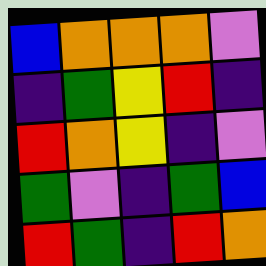[["blue", "orange", "orange", "orange", "violet"], ["indigo", "green", "yellow", "red", "indigo"], ["red", "orange", "yellow", "indigo", "violet"], ["green", "violet", "indigo", "green", "blue"], ["red", "green", "indigo", "red", "orange"]]